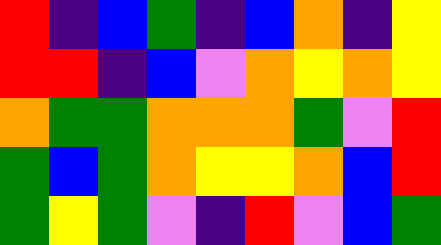[["red", "indigo", "blue", "green", "indigo", "blue", "orange", "indigo", "yellow"], ["red", "red", "indigo", "blue", "violet", "orange", "yellow", "orange", "yellow"], ["orange", "green", "green", "orange", "orange", "orange", "green", "violet", "red"], ["green", "blue", "green", "orange", "yellow", "yellow", "orange", "blue", "red"], ["green", "yellow", "green", "violet", "indigo", "red", "violet", "blue", "green"]]